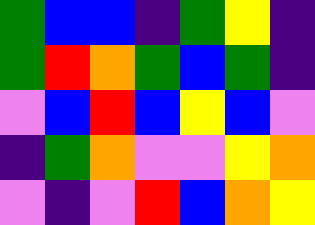[["green", "blue", "blue", "indigo", "green", "yellow", "indigo"], ["green", "red", "orange", "green", "blue", "green", "indigo"], ["violet", "blue", "red", "blue", "yellow", "blue", "violet"], ["indigo", "green", "orange", "violet", "violet", "yellow", "orange"], ["violet", "indigo", "violet", "red", "blue", "orange", "yellow"]]